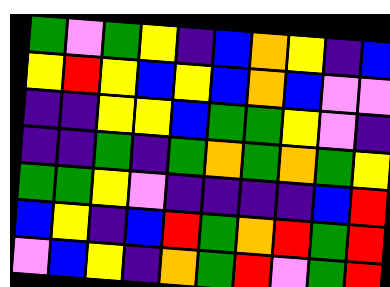[["green", "violet", "green", "yellow", "indigo", "blue", "orange", "yellow", "indigo", "blue"], ["yellow", "red", "yellow", "blue", "yellow", "blue", "orange", "blue", "violet", "violet"], ["indigo", "indigo", "yellow", "yellow", "blue", "green", "green", "yellow", "violet", "indigo"], ["indigo", "indigo", "green", "indigo", "green", "orange", "green", "orange", "green", "yellow"], ["green", "green", "yellow", "violet", "indigo", "indigo", "indigo", "indigo", "blue", "red"], ["blue", "yellow", "indigo", "blue", "red", "green", "orange", "red", "green", "red"], ["violet", "blue", "yellow", "indigo", "orange", "green", "red", "violet", "green", "red"]]